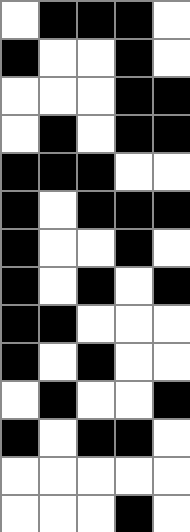[["white", "black", "black", "black", "white"], ["black", "white", "white", "black", "white"], ["white", "white", "white", "black", "black"], ["white", "black", "white", "black", "black"], ["black", "black", "black", "white", "white"], ["black", "white", "black", "black", "black"], ["black", "white", "white", "black", "white"], ["black", "white", "black", "white", "black"], ["black", "black", "white", "white", "white"], ["black", "white", "black", "white", "white"], ["white", "black", "white", "white", "black"], ["black", "white", "black", "black", "white"], ["white", "white", "white", "white", "white"], ["white", "white", "white", "black", "white"]]